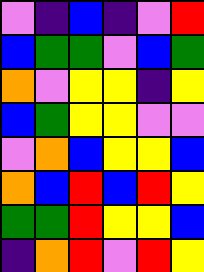[["violet", "indigo", "blue", "indigo", "violet", "red"], ["blue", "green", "green", "violet", "blue", "green"], ["orange", "violet", "yellow", "yellow", "indigo", "yellow"], ["blue", "green", "yellow", "yellow", "violet", "violet"], ["violet", "orange", "blue", "yellow", "yellow", "blue"], ["orange", "blue", "red", "blue", "red", "yellow"], ["green", "green", "red", "yellow", "yellow", "blue"], ["indigo", "orange", "red", "violet", "red", "yellow"]]